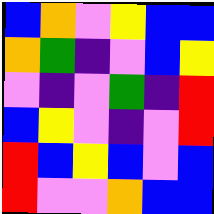[["blue", "orange", "violet", "yellow", "blue", "blue"], ["orange", "green", "indigo", "violet", "blue", "yellow"], ["violet", "indigo", "violet", "green", "indigo", "red"], ["blue", "yellow", "violet", "indigo", "violet", "red"], ["red", "blue", "yellow", "blue", "violet", "blue"], ["red", "violet", "violet", "orange", "blue", "blue"]]